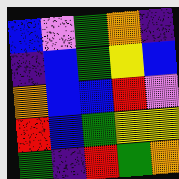[["blue", "violet", "green", "orange", "indigo"], ["indigo", "blue", "green", "yellow", "blue"], ["orange", "blue", "blue", "red", "violet"], ["red", "blue", "green", "yellow", "yellow"], ["green", "indigo", "red", "green", "orange"]]